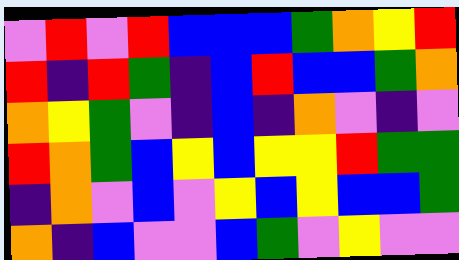[["violet", "red", "violet", "red", "blue", "blue", "blue", "green", "orange", "yellow", "red"], ["red", "indigo", "red", "green", "indigo", "blue", "red", "blue", "blue", "green", "orange"], ["orange", "yellow", "green", "violet", "indigo", "blue", "indigo", "orange", "violet", "indigo", "violet"], ["red", "orange", "green", "blue", "yellow", "blue", "yellow", "yellow", "red", "green", "green"], ["indigo", "orange", "violet", "blue", "violet", "yellow", "blue", "yellow", "blue", "blue", "green"], ["orange", "indigo", "blue", "violet", "violet", "blue", "green", "violet", "yellow", "violet", "violet"]]